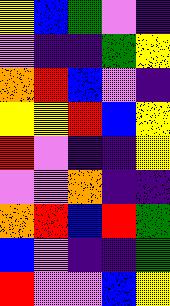[["yellow", "blue", "green", "violet", "indigo"], ["violet", "indigo", "indigo", "green", "yellow"], ["orange", "red", "blue", "violet", "indigo"], ["yellow", "yellow", "red", "blue", "yellow"], ["red", "violet", "indigo", "indigo", "yellow"], ["violet", "violet", "orange", "indigo", "indigo"], ["orange", "red", "blue", "red", "green"], ["blue", "violet", "indigo", "indigo", "green"], ["red", "violet", "violet", "blue", "yellow"]]